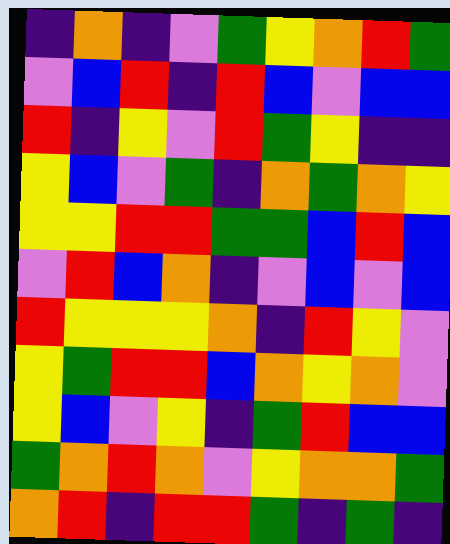[["indigo", "orange", "indigo", "violet", "green", "yellow", "orange", "red", "green"], ["violet", "blue", "red", "indigo", "red", "blue", "violet", "blue", "blue"], ["red", "indigo", "yellow", "violet", "red", "green", "yellow", "indigo", "indigo"], ["yellow", "blue", "violet", "green", "indigo", "orange", "green", "orange", "yellow"], ["yellow", "yellow", "red", "red", "green", "green", "blue", "red", "blue"], ["violet", "red", "blue", "orange", "indigo", "violet", "blue", "violet", "blue"], ["red", "yellow", "yellow", "yellow", "orange", "indigo", "red", "yellow", "violet"], ["yellow", "green", "red", "red", "blue", "orange", "yellow", "orange", "violet"], ["yellow", "blue", "violet", "yellow", "indigo", "green", "red", "blue", "blue"], ["green", "orange", "red", "orange", "violet", "yellow", "orange", "orange", "green"], ["orange", "red", "indigo", "red", "red", "green", "indigo", "green", "indigo"]]